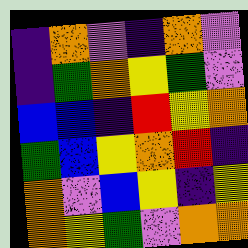[["indigo", "orange", "violet", "indigo", "orange", "violet"], ["indigo", "green", "orange", "yellow", "green", "violet"], ["blue", "blue", "indigo", "red", "yellow", "orange"], ["green", "blue", "yellow", "orange", "red", "indigo"], ["orange", "violet", "blue", "yellow", "indigo", "yellow"], ["orange", "yellow", "green", "violet", "orange", "orange"]]